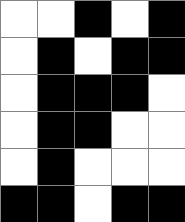[["white", "white", "black", "white", "black"], ["white", "black", "white", "black", "black"], ["white", "black", "black", "black", "white"], ["white", "black", "black", "white", "white"], ["white", "black", "white", "white", "white"], ["black", "black", "white", "black", "black"]]